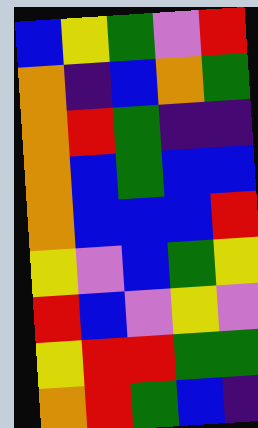[["blue", "yellow", "green", "violet", "red"], ["orange", "indigo", "blue", "orange", "green"], ["orange", "red", "green", "indigo", "indigo"], ["orange", "blue", "green", "blue", "blue"], ["orange", "blue", "blue", "blue", "red"], ["yellow", "violet", "blue", "green", "yellow"], ["red", "blue", "violet", "yellow", "violet"], ["yellow", "red", "red", "green", "green"], ["orange", "red", "green", "blue", "indigo"]]